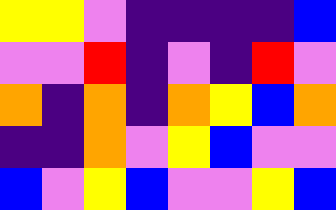[["yellow", "yellow", "violet", "indigo", "indigo", "indigo", "indigo", "blue"], ["violet", "violet", "red", "indigo", "violet", "indigo", "red", "violet"], ["orange", "indigo", "orange", "indigo", "orange", "yellow", "blue", "orange"], ["indigo", "indigo", "orange", "violet", "yellow", "blue", "violet", "violet"], ["blue", "violet", "yellow", "blue", "violet", "violet", "yellow", "blue"]]